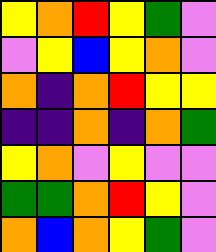[["yellow", "orange", "red", "yellow", "green", "violet"], ["violet", "yellow", "blue", "yellow", "orange", "violet"], ["orange", "indigo", "orange", "red", "yellow", "yellow"], ["indigo", "indigo", "orange", "indigo", "orange", "green"], ["yellow", "orange", "violet", "yellow", "violet", "violet"], ["green", "green", "orange", "red", "yellow", "violet"], ["orange", "blue", "orange", "yellow", "green", "violet"]]